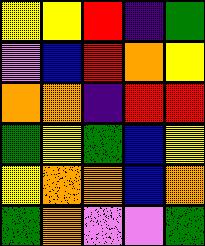[["yellow", "yellow", "red", "indigo", "green"], ["violet", "blue", "red", "orange", "yellow"], ["orange", "orange", "indigo", "red", "red"], ["green", "yellow", "green", "blue", "yellow"], ["yellow", "orange", "orange", "blue", "orange"], ["green", "orange", "violet", "violet", "green"]]